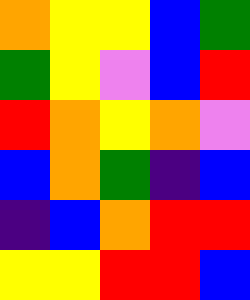[["orange", "yellow", "yellow", "blue", "green"], ["green", "yellow", "violet", "blue", "red"], ["red", "orange", "yellow", "orange", "violet"], ["blue", "orange", "green", "indigo", "blue"], ["indigo", "blue", "orange", "red", "red"], ["yellow", "yellow", "red", "red", "blue"]]